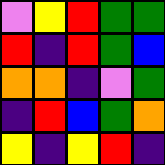[["violet", "yellow", "red", "green", "green"], ["red", "indigo", "red", "green", "blue"], ["orange", "orange", "indigo", "violet", "green"], ["indigo", "red", "blue", "green", "orange"], ["yellow", "indigo", "yellow", "red", "indigo"]]